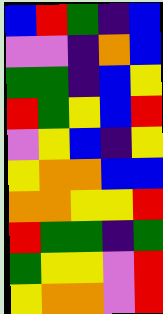[["blue", "red", "green", "indigo", "blue"], ["violet", "violet", "indigo", "orange", "blue"], ["green", "green", "indigo", "blue", "yellow"], ["red", "green", "yellow", "blue", "red"], ["violet", "yellow", "blue", "indigo", "yellow"], ["yellow", "orange", "orange", "blue", "blue"], ["orange", "orange", "yellow", "yellow", "red"], ["red", "green", "green", "indigo", "green"], ["green", "yellow", "yellow", "violet", "red"], ["yellow", "orange", "orange", "violet", "red"]]